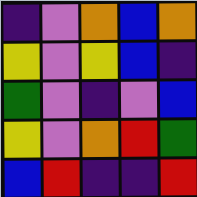[["indigo", "violet", "orange", "blue", "orange"], ["yellow", "violet", "yellow", "blue", "indigo"], ["green", "violet", "indigo", "violet", "blue"], ["yellow", "violet", "orange", "red", "green"], ["blue", "red", "indigo", "indigo", "red"]]